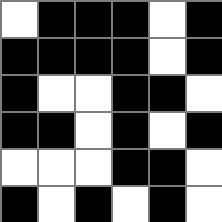[["white", "black", "black", "black", "white", "black"], ["black", "black", "black", "black", "white", "black"], ["black", "white", "white", "black", "black", "white"], ["black", "black", "white", "black", "white", "black"], ["white", "white", "white", "black", "black", "white"], ["black", "white", "black", "white", "black", "white"]]